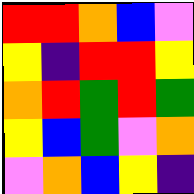[["red", "red", "orange", "blue", "violet"], ["yellow", "indigo", "red", "red", "yellow"], ["orange", "red", "green", "red", "green"], ["yellow", "blue", "green", "violet", "orange"], ["violet", "orange", "blue", "yellow", "indigo"]]